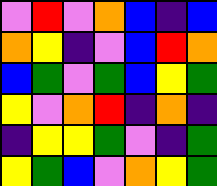[["violet", "red", "violet", "orange", "blue", "indigo", "blue"], ["orange", "yellow", "indigo", "violet", "blue", "red", "orange"], ["blue", "green", "violet", "green", "blue", "yellow", "green"], ["yellow", "violet", "orange", "red", "indigo", "orange", "indigo"], ["indigo", "yellow", "yellow", "green", "violet", "indigo", "green"], ["yellow", "green", "blue", "violet", "orange", "yellow", "green"]]